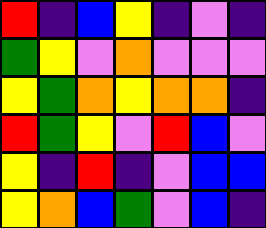[["red", "indigo", "blue", "yellow", "indigo", "violet", "indigo"], ["green", "yellow", "violet", "orange", "violet", "violet", "violet"], ["yellow", "green", "orange", "yellow", "orange", "orange", "indigo"], ["red", "green", "yellow", "violet", "red", "blue", "violet"], ["yellow", "indigo", "red", "indigo", "violet", "blue", "blue"], ["yellow", "orange", "blue", "green", "violet", "blue", "indigo"]]